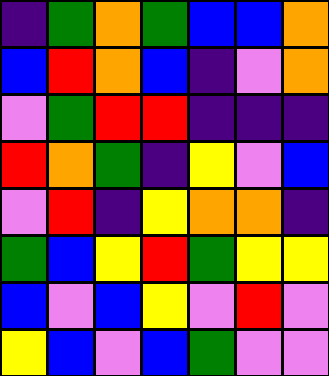[["indigo", "green", "orange", "green", "blue", "blue", "orange"], ["blue", "red", "orange", "blue", "indigo", "violet", "orange"], ["violet", "green", "red", "red", "indigo", "indigo", "indigo"], ["red", "orange", "green", "indigo", "yellow", "violet", "blue"], ["violet", "red", "indigo", "yellow", "orange", "orange", "indigo"], ["green", "blue", "yellow", "red", "green", "yellow", "yellow"], ["blue", "violet", "blue", "yellow", "violet", "red", "violet"], ["yellow", "blue", "violet", "blue", "green", "violet", "violet"]]